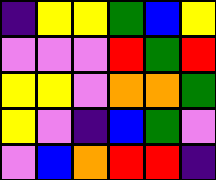[["indigo", "yellow", "yellow", "green", "blue", "yellow"], ["violet", "violet", "violet", "red", "green", "red"], ["yellow", "yellow", "violet", "orange", "orange", "green"], ["yellow", "violet", "indigo", "blue", "green", "violet"], ["violet", "blue", "orange", "red", "red", "indigo"]]